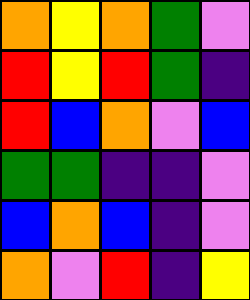[["orange", "yellow", "orange", "green", "violet"], ["red", "yellow", "red", "green", "indigo"], ["red", "blue", "orange", "violet", "blue"], ["green", "green", "indigo", "indigo", "violet"], ["blue", "orange", "blue", "indigo", "violet"], ["orange", "violet", "red", "indigo", "yellow"]]